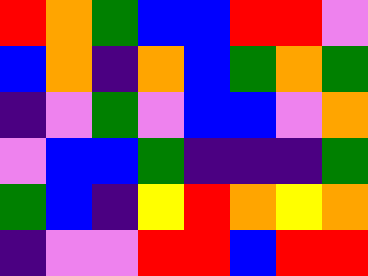[["red", "orange", "green", "blue", "blue", "red", "red", "violet"], ["blue", "orange", "indigo", "orange", "blue", "green", "orange", "green"], ["indigo", "violet", "green", "violet", "blue", "blue", "violet", "orange"], ["violet", "blue", "blue", "green", "indigo", "indigo", "indigo", "green"], ["green", "blue", "indigo", "yellow", "red", "orange", "yellow", "orange"], ["indigo", "violet", "violet", "red", "red", "blue", "red", "red"]]